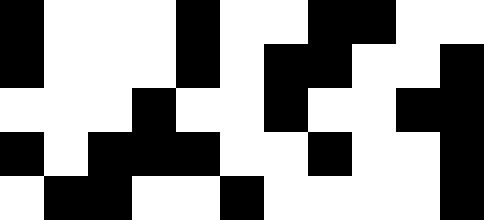[["black", "white", "white", "white", "black", "white", "white", "black", "black", "white", "white"], ["black", "white", "white", "white", "black", "white", "black", "black", "white", "white", "black"], ["white", "white", "white", "black", "white", "white", "black", "white", "white", "black", "black"], ["black", "white", "black", "black", "black", "white", "white", "black", "white", "white", "black"], ["white", "black", "black", "white", "white", "black", "white", "white", "white", "white", "black"]]